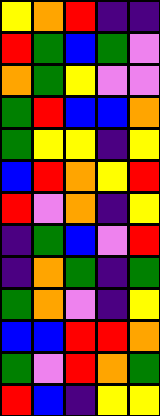[["yellow", "orange", "red", "indigo", "indigo"], ["red", "green", "blue", "green", "violet"], ["orange", "green", "yellow", "violet", "violet"], ["green", "red", "blue", "blue", "orange"], ["green", "yellow", "yellow", "indigo", "yellow"], ["blue", "red", "orange", "yellow", "red"], ["red", "violet", "orange", "indigo", "yellow"], ["indigo", "green", "blue", "violet", "red"], ["indigo", "orange", "green", "indigo", "green"], ["green", "orange", "violet", "indigo", "yellow"], ["blue", "blue", "red", "red", "orange"], ["green", "violet", "red", "orange", "green"], ["red", "blue", "indigo", "yellow", "yellow"]]